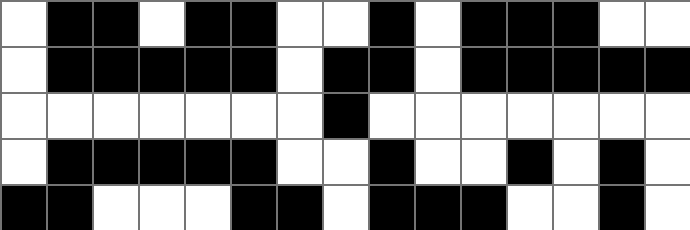[["white", "black", "black", "white", "black", "black", "white", "white", "black", "white", "black", "black", "black", "white", "white"], ["white", "black", "black", "black", "black", "black", "white", "black", "black", "white", "black", "black", "black", "black", "black"], ["white", "white", "white", "white", "white", "white", "white", "black", "white", "white", "white", "white", "white", "white", "white"], ["white", "black", "black", "black", "black", "black", "white", "white", "black", "white", "white", "black", "white", "black", "white"], ["black", "black", "white", "white", "white", "black", "black", "white", "black", "black", "black", "white", "white", "black", "white"]]